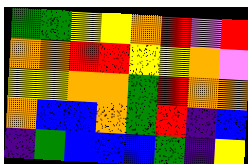[["green", "green", "yellow", "yellow", "orange", "red", "violet", "red"], ["orange", "orange", "red", "red", "yellow", "yellow", "orange", "violet"], ["yellow", "yellow", "orange", "orange", "green", "red", "orange", "orange"], ["orange", "blue", "blue", "orange", "green", "red", "indigo", "blue"], ["indigo", "green", "blue", "blue", "blue", "green", "indigo", "yellow"]]